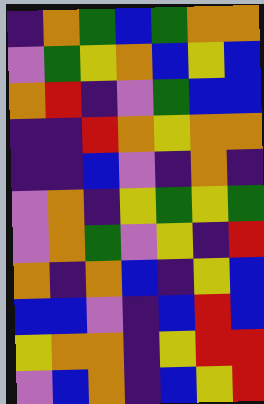[["indigo", "orange", "green", "blue", "green", "orange", "orange"], ["violet", "green", "yellow", "orange", "blue", "yellow", "blue"], ["orange", "red", "indigo", "violet", "green", "blue", "blue"], ["indigo", "indigo", "red", "orange", "yellow", "orange", "orange"], ["indigo", "indigo", "blue", "violet", "indigo", "orange", "indigo"], ["violet", "orange", "indigo", "yellow", "green", "yellow", "green"], ["violet", "orange", "green", "violet", "yellow", "indigo", "red"], ["orange", "indigo", "orange", "blue", "indigo", "yellow", "blue"], ["blue", "blue", "violet", "indigo", "blue", "red", "blue"], ["yellow", "orange", "orange", "indigo", "yellow", "red", "red"], ["violet", "blue", "orange", "indigo", "blue", "yellow", "red"]]